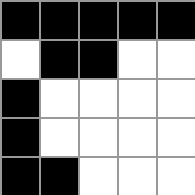[["black", "black", "black", "black", "black"], ["white", "black", "black", "white", "white"], ["black", "white", "white", "white", "white"], ["black", "white", "white", "white", "white"], ["black", "black", "white", "white", "white"]]